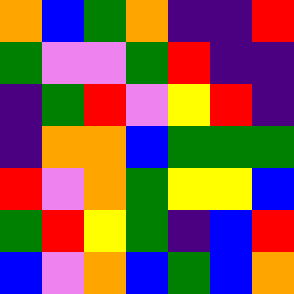[["orange", "blue", "green", "orange", "indigo", "indigo", "red"], ["green", "violet", "violet", "green", "red", "indigo", "indigo"], ["indigo", "green", "red", "violet", "yellow", "red", "indigo"], ["indigo", "orange", "orange", "blue", "green", "green", "green"], ["red", "violet", "orange", "green", "yellow", "yellow", "blue"], ["green", "red", "yellow", "green", "indigo", "blue", "red"], ["blue", "violet", "orange", "blue", "green", "blue", "orange"]]